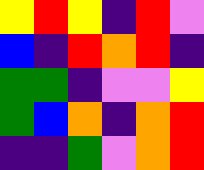[["yellow", "red", "yellow", "indigo", "red", "violet"], ["blue", "indigo", "red", "orange", "red", "indigo"], ["green", "green", "indigo", "violet", "violet", "yellow"], ["green", "blue", "orange", "indigo", "orange", "red"], ["indigo", "indigo", "green", "violet", "orange", "red"]]